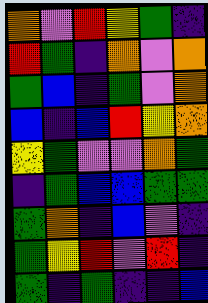[["orange", "violet", "red", "yellow", "green", "indigo"], ["red", "green", "indigo", "orange", "violet", "orange"], ["green", "blue", "indigo", "green", "violet", "orange"], ["blue", "indigo", "blue", "red", "yellow", "orange"], ["yellow", "green", "violet", "violet", "orange", "green"], ["indigo", "green", "blue", "blue", "green", "green"], ["green", "orange", "indigo", "blue", "violet", "indigo"], ["green", "yellow", "red", "violet", "red", "indigo"], ["green", "indigo", "green", "indigo", "indigo", "blue"]]